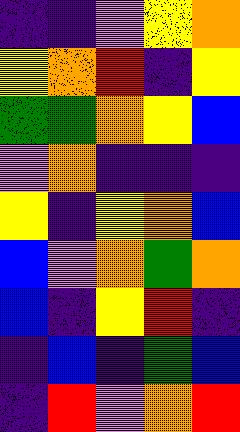[["indigo", "indigo", "violet", "yellow", "orange"], ["yellow", "orange", "red", "indigo", "yellow"], ["green", "green", "orange", "yellow", "blue"], ["violet", "orange", "indigo", "indigo", "indigo"], ["yellow", "indigo", "yellow", "orange", "blue"], ["blue", "violet", "orange", "green", "orange"], ["blue", "indigo", "yellow", "red", "indigo"], ["indigo", "blue", "indigo", "green", "blue"], ["indigo", "red", "violet", "orange", "red"]]